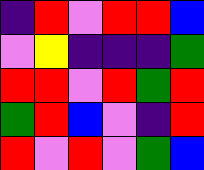[["indigo", "red", "violet", "red", "red", "blue"], ["violet", "yellow", "indigo", "indigo", "indigo", "green"], ["red", "red", "violet", "red", "green", "red"], ["green", "red", "blue", "violet", "indigo", "red"], ["red", "violet", "red", "violet", "green", "blue"]]